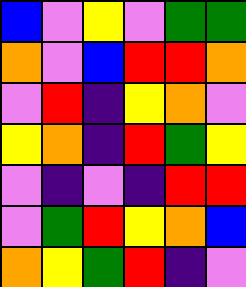[["blue", "violet", "yellow", "violet", "green", "green"], ["orange", "violet", "blue", "red", "red", "orange"], ["violet", "red", "indigo", "yellow", "orange", "violet"], ["yellow", "orange", "indigo", "red", "green", "yellow"], ["violet", "indigo", "violet", "indigo", "red", "red"], ["violet", "green", "red", "yellow", "orange", "blue"], ["orange", "yellow", "green", "red", "indigo", "violet"]]